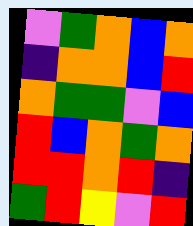[["violet", "green", "orange", "blue", "orange"], ["indigo", "orange", "orange", "blue", "red"], ["orange", "green", "green", "violet", "blue"], ["red", "blue", "orange", "green", "orange"], ["red", "red", "orange", "red", "indigo"], ["green", "red", "yellow", "violet", "red"]]